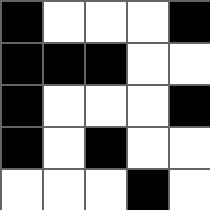[["black", "white", "white", "white", "black"], ["black", "black", "black", "white", "white"], ["black", "white", "white", "white", "black"], ["black", "white", "black", "white", "white"], ["white", "white", "white", "black", "white"]]